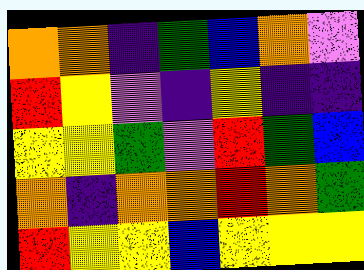[["orange", "orange", "indigo", "green", "blue", "orange", "violet"], ["red", "yellow", "violet", "indigo", "yellow", "indigo", "indigo"], ["yellow", "yellow", "green", "violet", "red", "green", "blue"], ["orange", "indigo", "orange", "orange", "red", "orange", "green"], ["red", "yellow", "yellow", "blue", "yellow", "yellow", "yellow"]]